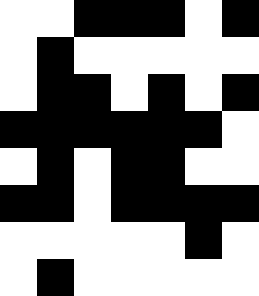[["white", "white", "black", "black", "black", "white", "black"], ["white", "black", "white", "white", "white", "white", "white"], ["white", "black", "black", "white", "black", "white", "black"], ["black", "black", "black", "black", "black", "black", "white"], ["white", "black", "white", "black", "black", "white", "white"], ["black", "black", "white", "black", "black", "black", "black"], ["white", "white", "white", "white", "white", "black", "white"], ["white", "black", "white", "white", "white", "white", "white"]]